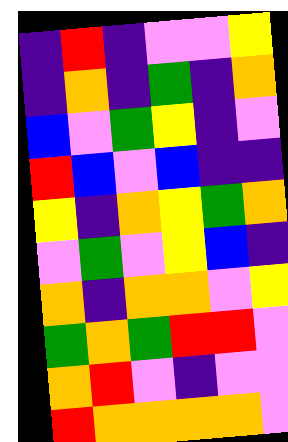[["indigo", "red", "indigo", "violet", "violet", "yellow"], ["indigo", "orange", "indigo", "green", "indigo", "orange"], ["blue", "violet", "green", "yellow", "indigo", "violet"], ["red", "blue", "violet", "blue", "indigo", "indigo"], ["yellow", "indigo", "orange", "yellow", "green", "orange"], ["violet", "green", "violet", "yellow", "blue", "indigo"], ["orange", "indigo", "orange", "orange", "violet", "yellow"], ["green", "orange", "green", "red", "red", "violet"], ["orange", "red", "violet", "indigo", "violet", "violet"], ["red", "orange", "orange", "orange", "orange", "violet"]]